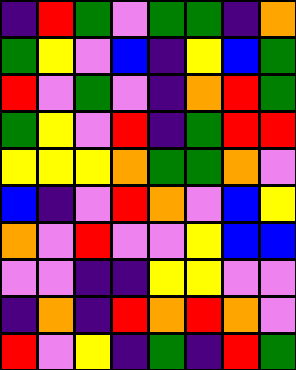[["indigo", "red", "green", "violet", "green", "green", "indigo", "orange"], ["green", "yellow", "violet", "blue", "indigo", "yellow", "blue", "green"], ["red", "violet", "green", "violet", "indigo", "orange", "red", "green"], ["green", "yellow", "violet", "red", "indigo", "green", "red", "red"], ["yellow", "yellow", "yellow", "orange", "green", "green", "orange", "violet"], ["blue", "indigo", "violet", "red", "orange", "violet", "blue", "yellow"], ["orange", "violet", "red", "violet", "violet", "yellow", "blue", "blue"], ["violet", "violet", "indigo", "indigo", "yellow", "yellow", "violet", "violet"], ["indigo", "orange", "indigo", "red", "orange", "red", "orange", "violet"], ["red", "violet", "yellow", "indigo", "green", "indigo", "red", "green"]]